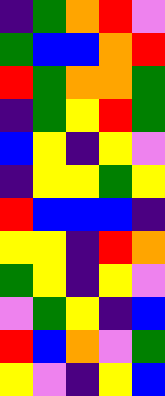[["indigo", "green", "orange", "red", "violet"], ["green", "blue", "blue", "orange", "red"], ["red", "green", "orange", "orange", "green"], ["indigo", "green", "yellow", "red", "green"], ["blue", "yellow", "indigo", "yellow", "violet"], ["indigo", "yellow", "yellow", "green", "yellow"], ["red", "blue", "blue", "blue", "indigo"], ["yellow", "yellow", "indigo", "red", "orange"], ["green", "yellow", "indigo", "yellow", "violet"], ["violet", "green", "yellow", "indigo", "blue"], ["red", "blue", "orange", "violet", "green"], ["yellow", "violet", "indigo", "yellow", "blue"]]